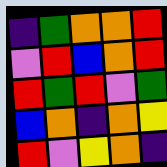[["indigo", "green", "orange", "orange", "red"], ["violet", "red", "blue", "orange", "red"], ["red", "green", "red", "violet", "green"], ["blue", "orange", "indigo", "orange", "yellow"], ["red", "violet", "yellow", "orange", "indigo"]]